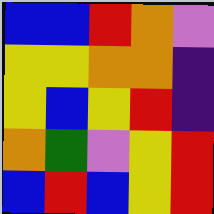[["blue", "blue", "red", "orange", "violet"], ["yellow", "yellow", "orange", "orange", "indigo"], ["yellow", "blue", "yellow", "red", "indigo"], ["orange", "green", "violet", "yellow", "red"], ["blue", "red", "blue", "yellow", "red"]]